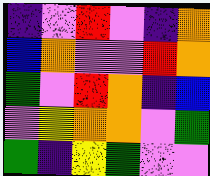[["indigo", "violet", "red", "violet", "indigo", "orange"], ["blue", "orange", "violet", "violet", "red", "orange"], ["green", "violet", "red", "orange", "indigo", "blue"], ["violet", "yellow", "orange", "orange", "violet", "green"], ["green", "indigo", "yellow", "green", "violet", "violet"]]